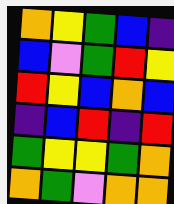[["orange", "yellow", "green", "blue", "indigo"], ["blue", "violet", "green", "red", "yellow"], ["red", "yellow", "blue", "orange", "blue"], ["indigo", "blue", "red", "indigo", "red"], ["green", "yellow", "yellow", "green", "orange"], ["orange", "green", "violet", "orange", "orange"]]